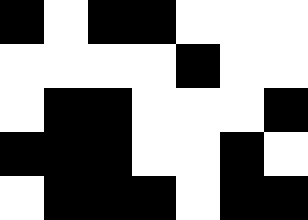[["black", "white", "black", "black", "white", "white", "white"], ["white", "white", "white", "white", "black", "white", "white"], ["white", "black", "black", "white", "white", "white", "black"], ["black", "black", "black", "white", "white", "black", "white"], ["white", "black", "black", "black", "white", "black", "black"]]